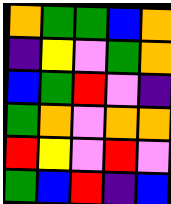[["orange", "green", "green", "blue", "orange"], ["indigo", "yellow", "violet", "green", "orange"], ["blue", "green", "red", "violet", "indigo"], ["green", "orange", "violet", "orange", "orange"], ["red", "yellow", "violet", "red", "violet"], ["green", "blue", "red", "indigo", "blue"]]